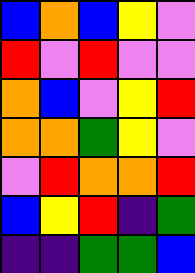[["blue", "orange", "blue", "yellow", "violet"], ["red", "violet", "red", "violet", "violet"], ["orange", "blue", "violet", "yellow", "red"], ["orange", "orange", "green", "yellow", "violet"], ["violet", "red", "orange", "orange", "red"], ["blue", "yellow", "red", "indigo", "green"], ["indigo", "indigo", "green", "green", "blue"]]